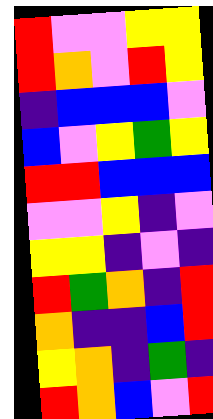[["red", "violet", "violet", "yellow", "yellow"], ["red", "orange", "violet", "red", "yellow"], ["indigo", "blue", "blue", "blue", "violet"], ["blue", "violet", "yellow", "green", "yellow"], ["red", "red", "blue", "blue", "blue"], ["violet", "violet", "yellow", "indigo", "violet"], ["yellow", "yellow", "indigo", "violet", "indigo"], ["red", "green", "orange", "indigo", "red"], ["orange", "indigo", "indigo", "blue", "red"], ["yellow", "orange", "indigo", "green", "indigo"], ["red", "orange", "blue", "violet", "red"]]